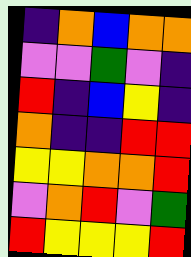[["indigo", "orange", "blue", "orange", "orange"], ["violet", "violet", "green", "violet", "indigo"], ["red", "indigo", "blue", "yellow", "indigo"], ["orange", "indigo", "indigo", "red", "red"], ["yellow", "yellow", "orange", "orange", "red"], ["violet", "orange", "red", "violet", "green"], ["red", "yellow", "yellow", "yellow", "red"]]